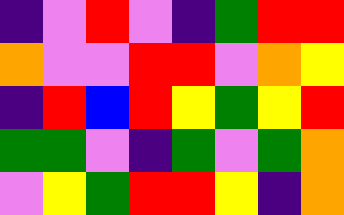[["indigo", "violet", "red", "violet", "indigo", "green", "red", "red"], ["orange", "violet", "violet", "red", "red", "violet", "orange", "yellow"], ["indigo", "red", "blue", "red", "yellow", "green", "yellow", "red"], ["green", "green", "violet", "indigo", "green", "violet", "green", "orange"], ["violet", "yellow", "green", "red", "red", "yellow", "indigo", "orange"]]